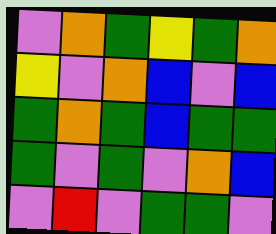[["violet", "orange", "green", "yellow", "green", "orange"], ["yellow", "violet", "orange", "blue", "violet", "blue"], ["green", "orange", "green", "blue", "green", "green"], ["green", "violet", "green", "violet", "orange", "blue"], ["violet", "red", "violet", "green", "green", "violet"]]